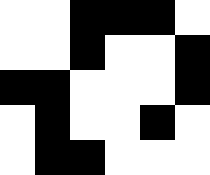[["white", "white", "black", "black", "black", "white"], ["white", "white", "black", "white", "white", "black"], ["black", "black", "white", "white", "white", "black"], ["white", "black", "white", "white", "black", "white"], ["white", "black", "black", "white", "white", "white"]]